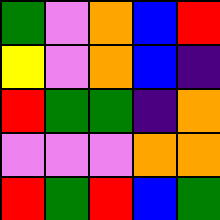[["green", "violet", "orange", "blue", "red"], ["yellow", "violet", "orange", "blue", "indigo"], ["red", "green", "green", "indigo", "orange"], ["violet", "violet", "violet", "orange", "orange"], ["red", "green", "red", "blue", "green"]]